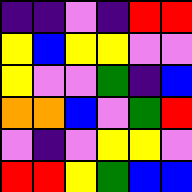[["indigo", "indigo", "violet", "indigo", "red", "red"], ["yellow", "blue", "yellow", "yellow", "violet", "violet"], ["yellow", "violet", "violet", "green", "indigo", "blue"], ["orange", "orange", "blue", "violet", "green", "red"], ["violet", "indigo", "violet", "yellow", "yellow", "violet"], ["red", "red", "yellow", "green", "blue", "blue"]]